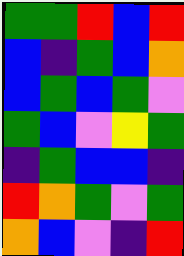[["green", "green", "red", "blue", "red"], ["blue", "indigo", "green", "blue", "orange"], ["blue", "green", "blue", "green", "violet"], ["green", "blue", "violet", "yellow", "green"], ["indigo", "green", "blue", "blue", "indigo"], ["red", "orange", "green", "violet", "green"], ["orange", "blue", "violet", "indigo", "red"]]